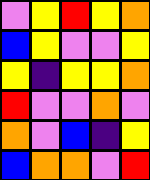[["violet", "yellow", "red", "yellow", "orange"], ["blue", "yellow", "violet", "violet", "yellow"], ["yellow", "indigo", "yellow", "yellow", "orange"], ["red", "violet", "violet", "orange", "violet"], ["orange", "violet", "blue", "indigo", "yellow"], ["blue", "orange", "orange", "violet", "red"]]